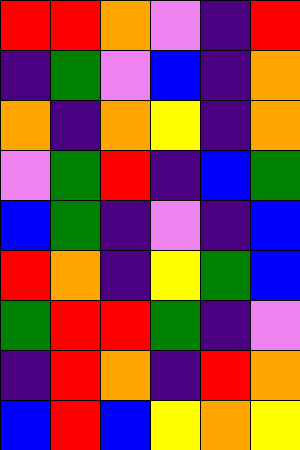[["red", "red", "orange", "violet", "indigo", "red"], ["indigo", "green", "violet", "blue", "indigo", "orange"], ["orange", "indigo", "orange", "yellow", "indigo", "orange"], ["violet", "green", "red", "indigo", "blue", "green"], ["blue", "green", "indigo", "violet", "indigo", "blue"], ["red", "orange", "indigo", "yellow", "green", "blue"], ["green", "red", "red", "green", "indigo", "violet"], ["indigo", "red", "orange", "indigo", "red", "orange"], ["blue", "red", "blue", "yellow", "orange", "yellow"]]